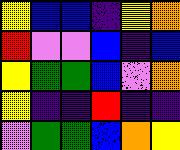[["yellow", "blue", "blue", "indigo", "yellow", "orange"], ["red", "violet", "violet", "blue", "indigo", "blue"], ["yellow", "green", "green", "blue", "violet", "orange"], ["yellow", "indigo", "indigo", "red", "indigo", "indigo"], ["violet", "green", "green", "blue", "orange", "yellow"]]